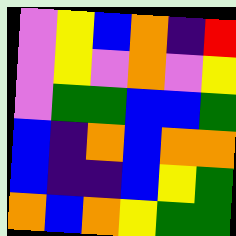[["violet", "yellow", "blue", "orange", "indigo", "red"], ["violet", "yellow", "violet", "orange", "violet", "yellow"], ["violet", "green", "green", "blue", "blue", "green"], ["blue", "indigo", "orange", "blue", "orange", "orange"], ["blue", "indigo", "indigo", "blue", "yellow", "green"], ["orange", "blue", "orange", "yellow", "green", "green"]]